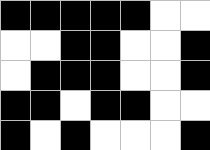[["black", "black", "black", "black", "black", "white", "white"], ["white", "white", "black", "black", "white", "white", "black"], ["white", "black", "black", "black", "white", "white", "black"], ["black", "black", "white", "black", "black", "white", "white"], ["black", "white", "black", "white", "white", "white", "black"]]